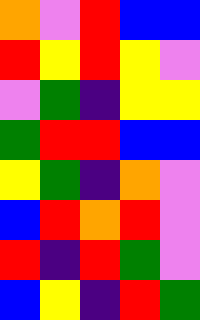[["orange", "violet", "red", "blue", "blue"], ["red", "yellow", "red", "yellow", "violet"], ["violet", "green", "indigo", "yellow", "yellow"], ["green", "red", "red", "blue", "blue"], ["yellow", "green", "indigo", "orange", "violet"], ["blue", "red", "orange", "red", "violet"], ["red", "indigo", "red", "green", "violet"], ["blue", "yellow", "indigo", "red", "green"]]